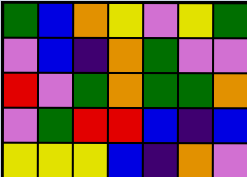[["green", "blue", "orange", "yellow", "violet", "yellow", "green"], ["violet", "blue", "indigo", "orange", "green", "violet", "violet"], ["red", "violet", "green", "orange", "green", "green", "orange"], ["violet", "green", "red", "red", "blue", "indigo", "blue"], ["yellow", "yellow", "yellow", "blue", "indigo", "orange", "violet"]]